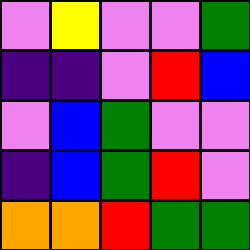[["violet", "yellow", "violet", "violet", "green"], ["indigo", "indigo", "violet", "red", "blue"], ["violet", "blue", "green", "violet", "violet"], ["indigo", "blue", "green", "red", "violet"], ["orange", "orange", "red", "green", "green"]]